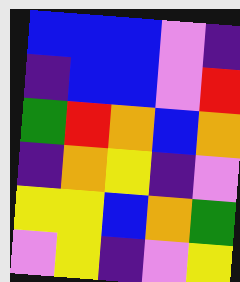[["blue", "blue", "blue", "violet", "indigo"], ["indigo", "blue", "blue", "violet", "red"], ["green", "red", "orange", "blue", "orange"], ["indigo", "orange", "yellow", "indigo", "violet"], ["yellow", "yellow", "blue", "orange", "green"], ["violet", "yellow", "indigo", "violet", "yellow"]]